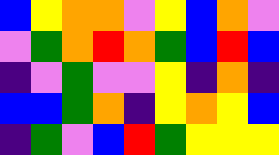[["blue", "yellow", "orange", "orange", "violet", "yellow", "blue", "orange", "violet"], ["violet", "green", "orange", "red", "orange", "green", "blue", "red", "blue"], ["indigo", "violet", "green", "violet", "violet", "yellow", "indigo", "orange", "indigo"], ["blue", "blue", "green", "orange", "indigo", "yellow", "orange", "yellow", "blue"], ["indigo", "green", "violet", "blue", "red", "green", "yellow", "yellow", "yellow"]]